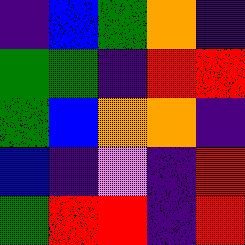[["indigo", "blue", "green", "orange", "indigo"], ["green", "green", "indigo", "red", "red"], ["green", "blue", "orange", "orange", "indigo"], ["blue", "indigo", "violet", "indigo", "red"], ["green", "red", "red", "indigo", "red"]]